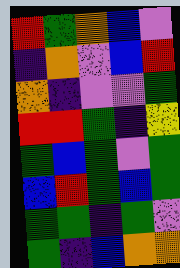[["red", "green", "orange", "blue", "violet"], ["indigo", "orange", "violet", "blue", "red"], ["orange", "indigo", "violet", "violet", "green"], ["red", "red", "green", "indigo", "yellow"], ["green", "blue", "green", "violet", "green"], ["blue", "red", "green", "blue", "green"], ["green", "green", "indigo", "green", "violet"], ["green", "indigo", "blue", "orange", "orange"]]